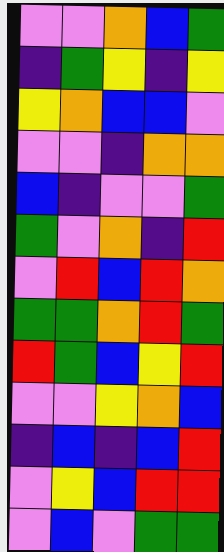[["violet", "violet", "orange", "blue", "green"], ["indigo", "green", "yellow", "indigo", "yellow"], ["yellow", "orange", "blue", "blue", "violet"], ["violet", "violet", "indigo", "orange", "orange"], ["blue", "indigo", "violet", "violet", "green"], ["green", "violet", "orange", "indigo", "red"], ["violet", "red", "blue", "red", "orange"], ["green", "green", "orange", "red", "green"], ["red", "green", "blue", "yellow", "red"], ["violet", "violet", "yellow", "orange", "blue"], ["indigo", "blue", "indigo", "blue", "red"], ["violet", "yellow", "blue", "red", "red"], ["violet", "blue", "violet", "green", "green"]]